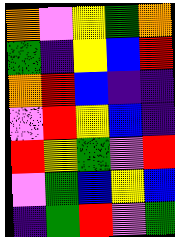[["orange", "violet", "yellow", "green", "orange"], ["green", "indigo", "yellow", "blue", "red"], ["orange", "red", "blue", "indigo", "indigo"], ["violet", "red", "yellow", "blue", "indigo"], ["red", "yellow", "green", "violet", "red"], ["violet", "green", "blue", "yellow", "blue"], ["indigo", "green", "red", "violet", "green"]]